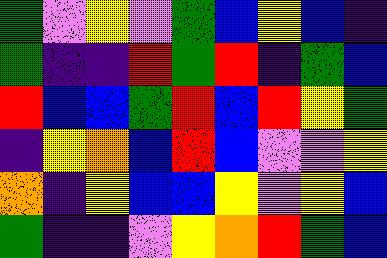[["green", "violet", "yellow", "violet", "green", "blue", "yellow", "blue", "indigo"], ["green", "indigo", "indigo", "red", "green", "red", "indigo", "green", "blue"], ["red", "blue", "blue", "green", "red", "blue", "red", "yellow", "green"], ["indigo", "yellow", "orange", "blue", "red", "blue", "violet", "violet", "yellow"], ["orange", "indigo", "yellow", "blue", "blue", "yellow", "violet", "yellow", "blue"], ["green", "indigo", "indigo", "violet", "yellow", "orange", "red", "green", "blue"]]